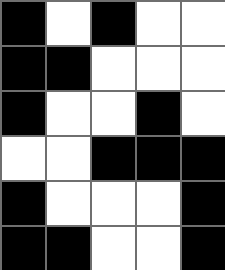[["black", "white", "black", "white", "white"], ["black", "black", "white", "white", "white"], ["black", "white", "white", "black", "white"], ["white", "white", "black", "black", "black"], ["black", "white", "white", "white", "black"], ["black", "black", "white", "white", "black"]]